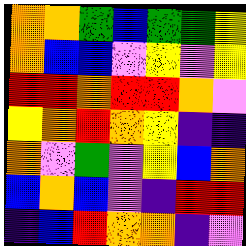[["orange", "orange", "green", "blue", "green", "green", "yellow"], ["orange", "blue", "blue", "violet", "yellow", "violet", "yellow"], ["red", "red", "orange", "red", "red", "orange", "violet"], ["yellow", "orange", "red", "orange", "yellow", "indigo", "indigo"], ["orange", "violet", "green", "violet", "yellow", "blue", "orange"], ["blue", "orange", "blue", "violet", "indigo", "red", "red"], ["indigo", "blue", "red", "orange", "orange", "indigo", "violet"]]